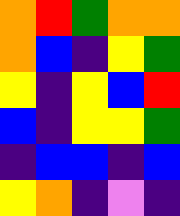[["orange", "red", "green", "orange", "orange"], ["orange", "blue", "indigo", "yellow", "green"], ["yellow", "indigo", "yellow", "blue", "red"], ["blue", "indigo", "yellow", "yellow", "green"], ["indigo", "blue", "blue", "indigo", "blue"], ["yellow", "orange", "indigo", "violet", "indigo"]]